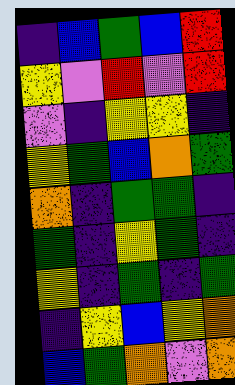[["indigo", "blue", "green", "blue", "red"], ["yellow", "violet", "red", "violet", "red"], ["violet", "indigo", "yellow", "yellow", "indigo"], ["yellow", "green", "blue", "orange", "green"], ["orange", "indigo", "green", "green", "indigo"], ["green", "indigo", "yellow", "green", "indigo"], ["yellow", "indigo", "green", "indigo", "green"], ["indigo", "yellow", "blue", "yellow", "orange"], ["blue", "green", "orange", "violet", "orange"]]